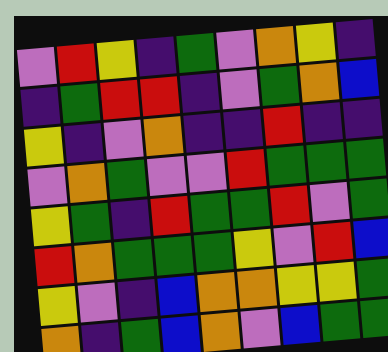[["violet", "red", "yellow", "indigo", "green", "violet", "orange", "yellow", "indigo"], ["indigo", "green", "red", "red", "indigo", "violet", "green", "orange", "blue"], ["yellow", "indigo", "violet", "orange", "indigo", "indigo", "red", "indigo", "indigo"], ["violet", "orange", "green", "violet", "violet", "red", "green", "green", "green"], ["yellow", "green", "indigo", "red", "green", "green", "red", "violet", "green"], ["red", "orange", "green", "green", "green", "yellow", "violet", "red", "blue"], ["yellow", "violet", "indigo", "blue", "orange", "orange", "yellow", "yellow", "green"], ["orange", "indigo", "green", "blue", "orange", "violet", "blue", "green", "green"]]